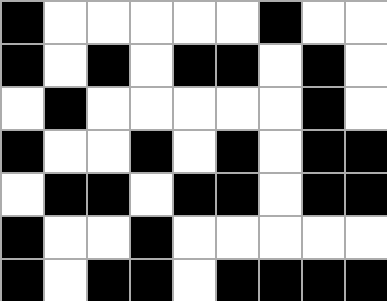[["black", "white", "white", "white", "white", "white", "black", "white", "white"], ["black", "white", "black", "white", "black", "black", "white", "black", "white"], ["white", "black", "white", "white", "white", "white", "white", "black", "white"], ["black", "white", "white", "black", "white", "black", "white", "black", "black"], ["white", "black", "black", "white", "black", "black", "white", "black", "black"], ["black", "white", "white", "black", "white", "white", "white", "white", "white"], ["black", "white", "black", "black", "white", "black", "black", "black", "black"]]